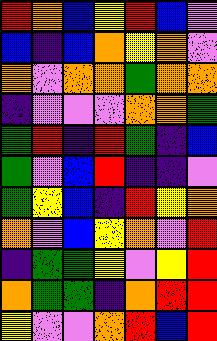[["red", "orange", "blue", "yellow", "red", "blue", "violet"], ["blue", "indigo", "blue", "orange", "yellow", "orange", "violet"], ["orange", "violet", "orange", "orange", "green", "orange", "orange"], ["indigo", "violet", "violet", "violet", "orange", "orange", "green"], ["green", "red", "indigo", "red", "green", "indigo", "blue"], ["green", "violet", "blue", "red", "indigo", "indigo", "violet"], ["green", "yellow", "blue", "indigo", "red", "yellow", "orange"], ["orange", "violet", "blue", "yellow", "orange", "violet", "red"], ["indigo", "green", "green", "yellow", "violet", "yellow", "red"], ["orange", "green", "green", "indigo", "orange", "red", "red"], ["yellow", "violet", "violet", "orange", "red", "blue", "red"]]